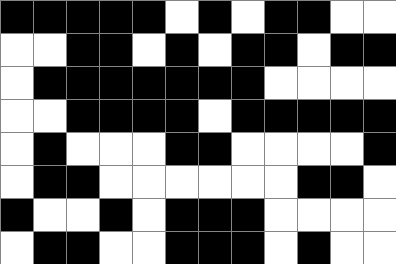[["black", "black", "black", "black", "black", "white", "black", "white", "black", "black", "white", "white"], ["white", "white", "black", "black", "white", "black", "white", "black", "black", "white", "black", "black"], ["white", "black", "black", "black", "black", "black", "black", "black", "white", "white", "white", "white"], ["white", "white", "black", "black", "black", "black", "white", "black", "black", "black", "black", "black"], ["white", "black", "white", "white", "white", "black", "black", "white", "white", "white", "white", "black"], ["white", "black", "black", "white", "white", "white", "white", "white", "white", "black", "black", "white"], ["black", "white", "white", "black", "white", "black", "black", "black", "white", "white", "white", "white"], ["white", "black", "black", "white", "white", "black", "black", "black", "white", "black", "white", "white"]]